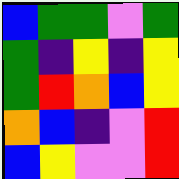[["blue", "green", "green", "violet", "green"], ["green", "indigo", "yellow", "indigo", "yellow"], ["green", "red", "orange", "blue", "yellow"], ["orange", "blue", "indigo", "violet", "red"], ["blue", "yellow", "violet", "violet", "red"]]